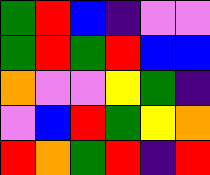[["green", "red", "blue", "indigo", "violet", "violet"], ["green", "red", "green", "red", "blue", "blue"], ["orange", "violet", "violet", "yellow", "green", "indigo"], ["violet", "blue", "red", "green", "yellow", "orange"], ["red", "orange", "green", "red", "indigo", "red"]]